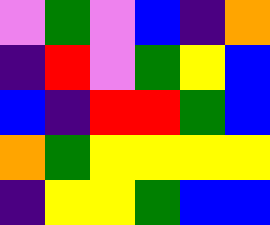[["violet", "green", "violet", "blue", "indigo", "orange"], ["indigo", "red", "violet", "green", "yellow", "blue"], ["blue", "indigo", "red", "red", "green", "blue"], ["orange", "green", "yellow", "yellow", "yellow", "yellow"], ["indigo", "yellow", "yellow", "green", "blue", "blue"]]